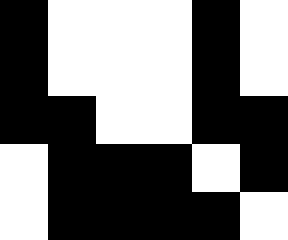[["black", "white", "white", "white", "black", "white"], ["black", "white", "white", "white", "black", "white"], ["black", "black", "white", "white", "black", "black"], ["white", "black", "black", "black", "white", "black"], ["white", "black", "black", "black", "black", "white"]]